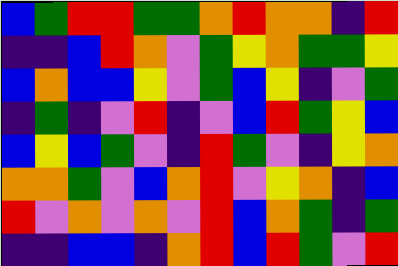[["blue", "green", "red", "red", "green", "green", "orange", "red", "orange", "orange", "indigo", "red"], ["indigo", "indigo", "blue", "red", "orange", "violet", "green", "yellow", "orange", "green", "green", "yellow"], ["blue", "orange", "blue", "blue", "yellow", "violet", "green", "blue", "yellow", "indigo", "violet", "green"], ["indigo", "green", "indigo", "violet", "red", "indigo", "violet", "blue", "red", "green", "yellow", "blue"], ["blue", "yellow", "blue", "green", "violet", "indigo", "red", "green", "violet", "indigo", "yellow", "orange"], ["orange", "orange", "green", "violet", "blue", "orange", "red", "violet", "yellow", "orange", "indigo", "blue"], ["red", "violet", "orange", "violet", "orange", "violet", "red", "blue", "orange", "green", "indigo", "green"], ["indigo", "indigo", "blue", "blue", "indigo", "orange", "red", "blue", "red", "green", "violet", "red"]]